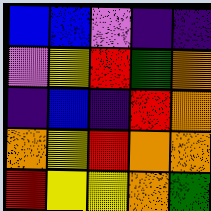[["blue", "blue", "violet", "indigo", "indigo"], ["violet", "yellow", "red", "green", "orange"], ["indigo", "blue", "indigo", "red", "orange"], ["orange", "yellow", "red", "orange", "orange"], ["red", "yellow", "yellow", "orange", "green"]]